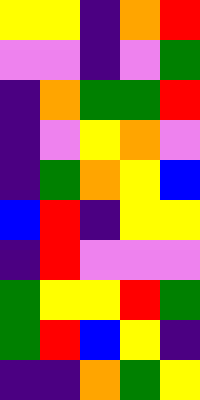[["yellow", "yellow", "indigo", "orange", "red"], ["violet", "violet", "indigo", "violet", "green"], ["indigo", "orange", "green", "green", "red"], ["indigo", "violet", "yellow", "orange", "violet"], ["indigo", "green", "orange", "yellow", "blue"], ["blue", "red", "indigo", "yellow", "yellow"], ["indigo", "red", "violet", "violet", "violet"], ["green", "yellow", "yellow", "red", "green"], ["green", "red", "blue", "yellow", "indigo"], ["indigo", "indigo", "orange", "green", "yellow"]]